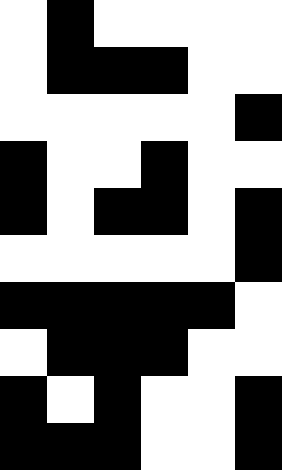[["white", "black", "white", "white", "white", "white"], ["white", "black", "black", "black", "white", "white"], ["white", "white", "white", "white", "white", "black"], ["black", "white", "white", "black", "white", "white"], ["black", "white", "black", "black", "white", "black"], ["white", "white", "white", "white", "white", "black"], ["black", "black", "black", "black", "black", "white"], ["white", "black", "black", "black", "white", "white"], ["black", "white", "black", "white", "white", "black"], ["black", "black", "black", "white", "white", "black"]]